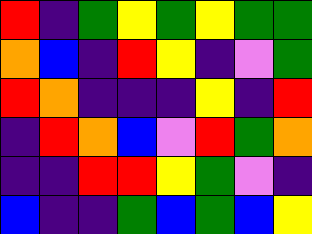[["red", "indigo", "green", "yellow", "green", "yellow", "green", "green"], ["orange", "blue", "indigo", "red", "yellow", "indigo", "violet", "green"], ["red", "orange", "indigo", "indigo", "indigo", "yellow", "indigo", "red"], ["indigo", "red", "orange", "blue", "violet", "red", "green", "orange"], ["indigo", "indigo", "red", "red", "yellow", "green", "violet", "indigo"], ["blue", "indigo", "indigo", "green", "blue", "green", "blue", "yellow"]]